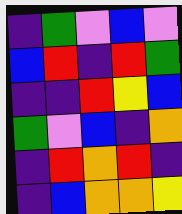[["indigo", "green", "violet", "blue", "violet"], ["blue", "red", "indigo", "red", "green"], ["indigo", "indigo", "red", "yellow", "blue"], ["green", "violet", "blue", "indigo", "orange"], ["indigo", "red", "orange", "red", "indigo"], ["indigo", "blue", "orange", "orange", "yellow"]]